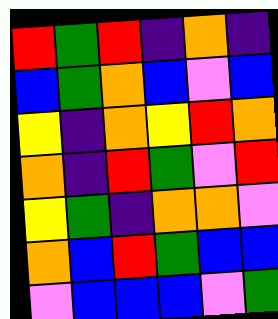[["red", "green", "red", "indigo", "orange", "indigo"], ["blue", "green", "orange", "blue", "violet", "blue"], ["yellow", "indigo", "orange", "yellow", "red", "orange"], ["orange", "indigo", "red", "green", "violet", "red"], ["yellow", "green", "indigo", "orange", "orange", "violet"], ["orange", "blue", "red", "green", "blue", "blue"], ["violet", "blue", "blue", "blue", "violet", "green"]]